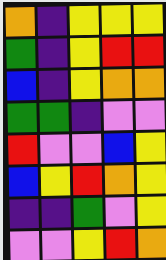[["orange", "indigo", "yellow", "yellow", "yellow"], ["green", "indigo", "yellow", "red", "red"], ["blue", "indigo", "yellow", "orange", "orange"], ["green", "green", "indigo", "violet", "violet"], ["red", "violet", "violet", "blue", "yellow"], ["blue", "yellow", "red", "orange", "yellow"], ["indigo", "indigo", "green", "violet", "yellow"], ["violet", "violet", "yellow", "red", "orange"]]